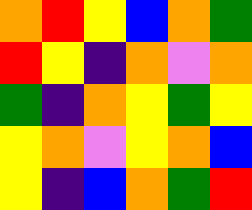[["orange", "red", "yellow", "blue", "orange", "green"], ["red", "yellow", "indigo", "orange", "violet", "orange"], ["green", "indigo", "orange", "yellow", "green", "yellow"], ["yellow", "orange", "violet", "yellow", "orange", "blue"], ["yellow", "indigo", "blue", "orange", "green", "red"]]